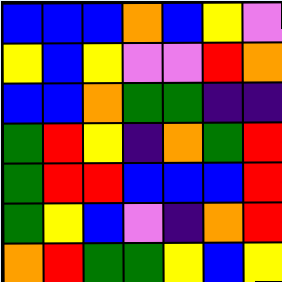[["blue", "blue", "blue", "orange", "blue", "yellow", "violet"], ["yellow", "blue", "yellow", "violet", "violet", "red", "orange"], ["blue", "blue", "orange", "green", "green", "indigo", "indigo"], ["green", "red", "yellow", "indigo", "orange", "green", "red"], ["green", "red", "red", "blue", "blue", "blue", "red"], ["green", "yellow", "blue", "violet", "indigo", "orange", "red"], ["orange", "red", "green", "green", "yellow", "blue", "yellow"]]